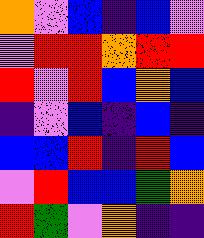[["orange", "violet", "blue", "indigo", "blue", "violet"], ["violet", "red", "red", "orange", "red", "red"], ["red", "violet", "red", "blue", "orange", "blue"], ["indigo", "violet", "blue", "indigo", "blue", "indigo"], ["blue", "blue", "red", "indigo", "red", "blue"], ["violet", "red", "blue", "blue", "green", "orange"], ["red", "green", "violet", "orange", "indigo", "indigo"]]